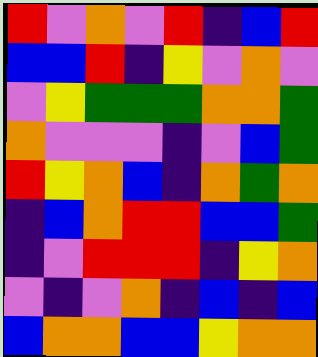[["red", "violet", "orange", "violet", "red", "indigo", "blue", "red"], ["blue", "blue", "red", "indigo", "yellow", "violet", "orange", "violet"], ["violet", "yellow", "green", "green", "green", "orange", "orange", "green"], ["orange", "violet", "violet", "violet", "indigo", "violet", "blue", "green"], ["red", "yellow", "orange", "blue", "indigo", "orange", "green", "orange"], ["indigo", "blue", "orange", "red", "red", "blue", "blue", "green"], ["indigo", "violet", "red", "red", "red", "indigo", "yellow", "orange"], ["violet", "indigo", "violet", "orange", "indigo", "blue", "indigo", "blue"], ["blue", "orange", "orange", "blue", "blue", "yellow", "orange", "orange"]]